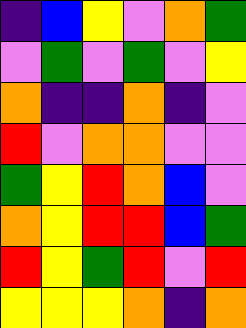[["indigo", "blue", "yellow", "violet", "orange", "green"], ["violet", "green", "violet", "green", "violet", "yellow"], ["orange", "indigo", "indigo", "orange", "indigo", "violet"], ["red", "violet", "orange", "orange", "violet", "violet"], ["green", "yellow", "red", "orange", "blue", "violet"], ["orange", "yellow", "red", "red", "blue", "green"], ["red", "yellow", "green", "red", "violet", "red"], ["yellow", "yellow", "yellow", "orange", "indigo", "orange"]]